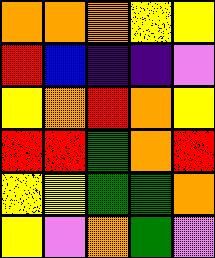[["orange", "orange", "orange", "yellow", "yellow"], ["red", "blue", "indigo", "indigo", "violet"], ["yellow", "orange", "red", "orange", "yellow"], ["red", "red", "green", "orange", "red"], ["yellow", "yellow", "green", "green", "orange"], ["yellow", "violet", "orange", "green", "violet"]]